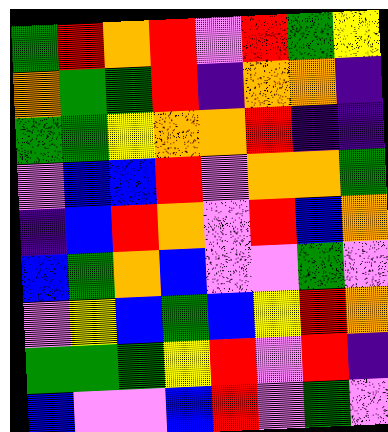[["green", "red", "orange", "red", "violet", "red", "green", "yellow"], ["orange", "green", "green", "red", "indigo", "orange", "orange", "indigo"], ["green", "green", "yellow", "orange", "orange", "red", "indigo", "indigo"], ["violet", "blue", "blue", "red", "violet", "orange", "orange", "green"], ["indigo", "blue", "red", "orange", "violet", "red", "blue", "orange"], ["blue", "green", "orange", "blue", "violet", "violet", "green", "violet"], ["violet", "yellow", "blue", "green", "blue", "yellow", "red", "orange"], ["green", "green", "green", "yellow", "red", "violet", "red", "indigo"], ["blue", "violet", "violet", "blue", "red", "violet", "green", "violet"]]